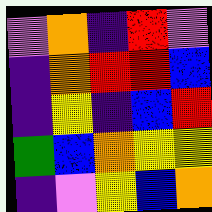[["violet", "orange", "indigo", "red", "violet"], ["indigo", "orange", "red", "red", "blue"], ["indigo", "yellow", "indigo", "blue", "red"], ["green", "blue", "orange", "yellow", "yellow"], ["indigo", "violet", "yellow", "blue", "orange"]]